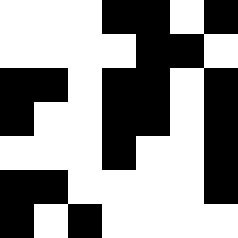[["white", "white", "white", "black", "black", "white", "black"], ["white", "white", "white", "white", "black", "black", "white"], ["black", "black", "white", "black", "black", "white", "black"], ["black", "white", "white", "black", "black", "white", "black"], ["white", "white", "white", "black", "white", "white", "black"], ["black", "black", "white", "white", "white", "white", "black"], ["black", "white", "black", "white", "white", "white", "white"]]